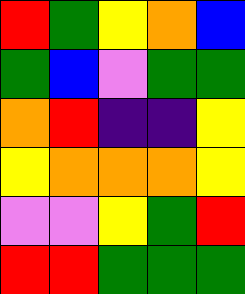[["red", "green", "yellow", "orange", "blue"], ["green", "blue", "violet", "green", "green"], ["orange", "red", "indigo", "indigo", "yellow"], ["yellow", "orange", "orange", "orange", "yellow"], ["violet", "violet", "yellow", "green", "red"], ["red", "red", "green", "green", "green"]]